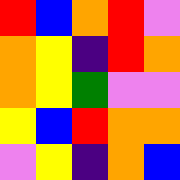[["red", "blue", "orange", "red", "violet"], ["orange", "yellow", "indigo", "red", "orange"], ["orange", "yellow", "green", "violet", "violet"], ["yellow", "blue", "red", "orange", "orange"], ["violet", "yellow", "indigo", "orange", "blue"]]